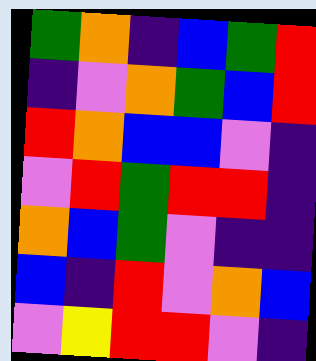[["green", "orange", "indigo", "blue", "green", "red"], ["indigo", "violet", "orange", "green", "blue", "red"], ["red", "orange", "blue", "blue", "violet", "indigo"], ["violet", "red", "green", "red", "red", "indigo"], ["orange", "blue", "green", "violet", "indigo", "indigo"], ["blue", "indigo", "red", "violet", "orange", "blue"], ["violet", "yellow", "red", "red", "violet", "indigo"]]